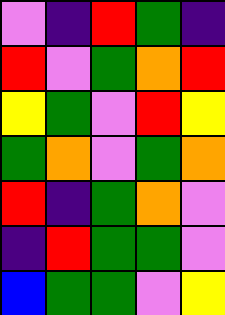[["violet", "indigo", "red", "green", "indigo"], ["red", "violet", "green", "orange", "red"], ["yellow", "green", "violet", "red", "yellow"], ["green", "orange", "violet", "green", "orange"], ["red", "indigo", "green", "orange", "violet"], ["indigo", "red", "green", "green", "violet"], ["blue", "green", "green", "violet", "yellow"]]